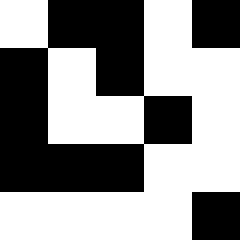[["white", "black", "black", "white", "black"], ["black", "white", "black", "white", "white"], ["black", "white", "white", "black", "white"], ["black", "black", "black", "white", "white"], ["white", "white", "white", "white", "black"]]